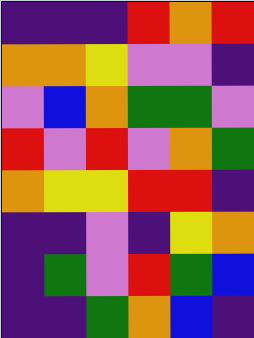[["indigo", "indigo", "indigo", "red", "orange", "red"], ["orange", "orange", "yellow", "violet", "violet", "indigo"], ["violet", "blue", "orange", "green", "green", "violet"], ["red", "violet", "red", "violet", "orange", "green"], ["orange", "yellow", "yellow", "red", "red", "indigo"], ["indigo", "indigo", "violet", "indigo", "yellow", "orange"], ["indigo", "green", "violet", "red", "green", "blue"], ["indigo", "indigo", "green", "orange", "blue", "indigo"]]